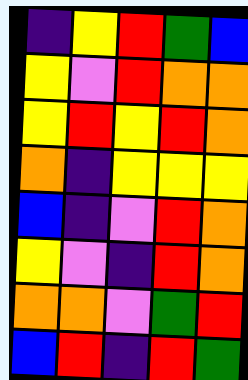[["indigo", "yellow", "red", "green", "blue"], ["yellow", "violet", "red", "orange", "orange"], ["yellow", "red", "yellow", "red", "orange"], ["orange", "indigo", "yellow", "yellow", "yellow"], ["blue", "indigo", "violet", "red", "orange"], ["yellow", "violet", "indigo", "red", "orange"], ["orange", "orange", "violet", "green", "red"], ["blue", "red", "indigo", "red", "green"]]